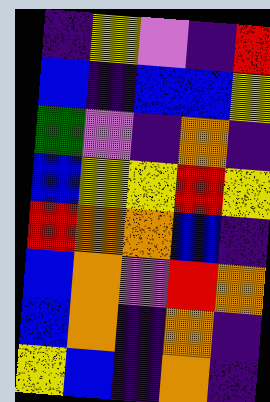[["indigo", "yellow", "violet", "indigo", "red"], ["blue", "indigo", "blue", "blue", "yellow"], ["green", "violet", "indigo", "orange", "indigo"], ["blue", "yellow", "yellow", "red", "yellow"], ["red", "orange", "orange", "blue", "indigo"], ["blue", "orange", "violet", "red", "orange"], ["blue", "orange", "indigo", "orange", "indigo"], ["yellow", "blue", "indigo", "orange", "indigo"]]